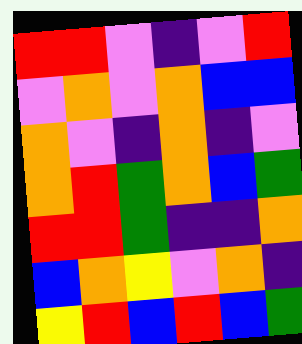[["red", "red", "violet", "indigo", "violet", "red"], ["violet", "orange", "violet", "orange", "blue", "blue"], ["orange", "violet", "indigo", "orange", "indigo", "violet"], ["orange", "red", "green", "orange", "blue", "green"], ["red", "red", "green", "indigo", "indigo", "orange"], ["blue", "orange", "yellow", "violet", "orange", "indigo"], ["yellow", "red", "blue", "red", "blue", "green"]]